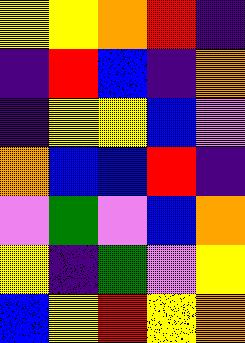[["yellow", "yellow", "orange", "red", "indigo"], ["indigo", "red", "blue", "indigo", "orange"], ["indigo", "yellow", "yellow", "blue", "violet"], ["orange", "blue", "blue", "red", "indigo"], ["violet", "green", "violet", "blue", "orange"], ["yellow", "indigo", "green", "violet", "yellow"], ["blue", "yellow", "red", "yellow", "orange"]]